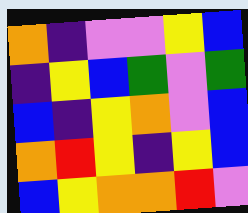[["orange", "indigo", "violet", "violet", "yellow", "blue"], ["indigo", "yellow", "blue", "green", "violet", "green"], ["blue", "indigo", "yellow", "orange", "violet", "blue"], ["orange", "red", "yellow", "indigo", "yellow", "blue"], ["blue", "yellow", "orange", "orange", "red", "violet"]]